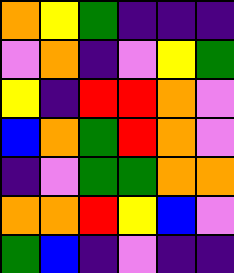[["orange", "yellow", "green", "indigo", "indigo", "indigo"], ["violet", "orange", "indigo", "violet", "yellow", "green"], ["yellow", "indigo", "red", "red", "orange", "violet"], ["blue", "orange", "green", "red", "orange", "violet"], ["indigo", "violet", "green", "green", "orange", "orange"], ["orange", "orange", "red", "yellow", "blue", "violet"], ["green", "blue", "indigo", "violet", "indigo", "indigo"]]